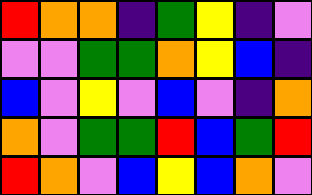[["red", "orange", "orange", "indigo", "green", "yellow", "indigo", "violet"], ["violet", "violet", "green", "green", "orange", "yellow", "blue", "indigo"], ["blue", "violet", "yellow", "violet", "blue", "violet", "indigo", "orange"], ["orange", "violet", "green", "green", "red", "blue", "green", "red"], ["red", "orange", "violet", "blue", "yellow", "blue", "orange", "violet"]]